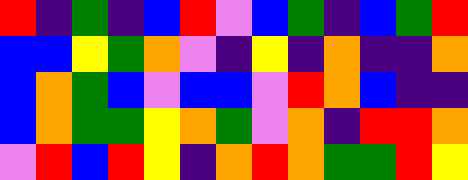[["red", "indigo", "green", "indigo", "blue", "red", "violet", "blue", "green", "indigo", "blue", "green", "red"], ["blue", "blue", "yellow", "green", "orange", "violet", "indigo", "yellow", "indigo", "orange", "indigo", "indigo", "orange"], ["blue", "orange", "green", "blue", "violet", "blue", "blue", "violet", "red", "orange", "blue", "indigo", "indigo"], ["blue", "orange", "green", "green", "yellow", "orange", "green", "violet", "orange", "indigo", "red", "red", "orange"], ["violet", "red", "blue", "red", "yellow", "indigo", "orange", "red", "orange", "green", "green", "red", "yellow"]]